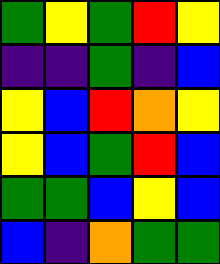[["green", "yellow", "green", "red", "yellow"], ["indigo", "indigo", "green", "indigo", "blue"], ["yellow", "blue", "red", "orange", "yellow"], ["yellow", "blue", "green", "red", "blue"], ["green", "green", "blue", "yellow", "blue"], ["blue", "indigo", "orange", "green", "green"]]